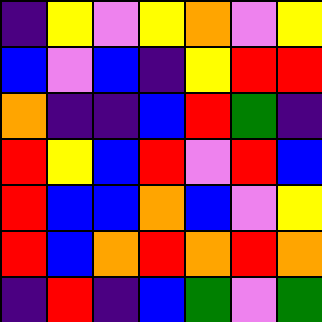[["indigo", "yellow", "violet", "yellow", "orange", "violet", "yellow"], ["blue", "violet", "blue", "indigo", "yellow", "red", "red"], ["orange", "indigo", "indigo", "blue", "red", "green", "indigo"], ["red", "yellow", "blue", "red", "violet", "red", "blue"], ["red", "blue", "blue", "orange", "blue", "violet", "yellow"], ["red", "blue", "orange", "red", "orange", "red", "orange"], ["indigo", "red", "indigo", "blue", "green", "violet", "green"]]